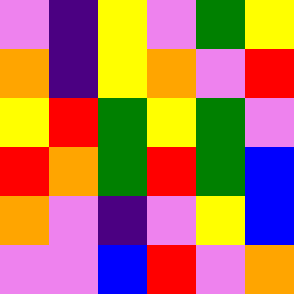[["violet", "indigo", "yellow", "violet", "green", "yellow"], ["orange", "indigo", "yellow", "orange", "violet", "red"], ["yellow", "red", "green", "yellow", "green", "violet"], ["red", "orange", "green", "red", "green", "blue"], ["orange", "violet", "indigo", "violet", "yellow", "blue"], ["violet", "violet", "blue", "red", "violet", "orange"]]